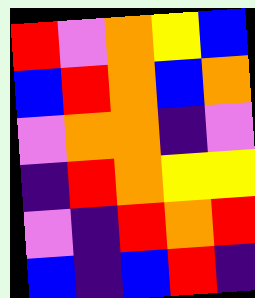[["red", "violet", "orange", "yellow", "blue"], ["blue", "red", "orange", "blue", "orange"], ["violet", "orange", "orange", "indigo", "violet"], ["indigo", "red", "orange", "yellow", "yellow"], ["violet", "indigo", "red", "orange", "red"], ["blue", "indigo", "blue", "red", "indigo"]]